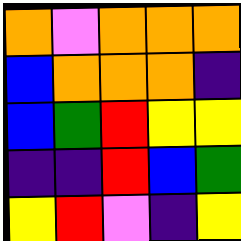[["orange", "violet", "orange", "orange", "orange"], ["blue", "orange", "orange", "orange", "indigo"], ["blue", "green", "red", "yellow", "yellow"], ["indigo", "indigo", "red", "blue", "green"], ["yellow", "red", "violet", "indigo", "yellow"]]